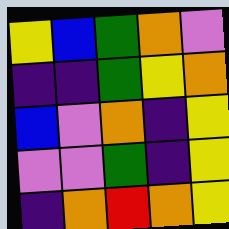[["yellow", "blue", "green", "orange", "violet"], ["indigo", "indigo", "green", "yellow", "orange"], ["blue", "violet", "orange", "indigo", "yellow"], ["violet", "violet", "green", "indigo", "yellow"], ["indigo", "orange", "red", "orange", "yellow"]]